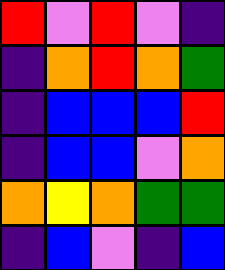[["red", "violet", "red", "violet", "indigo"], ["indigo", "orange", "red", "orange", "green"], ["indigo", "blue", "blue", "blue", "red"], ["indigo", "blue", "blue", "violet", "orange"], ["orange", "yellow", "orange", "green", "green"], ["indigo", "blue", "violet", "indigo", "blue"]]